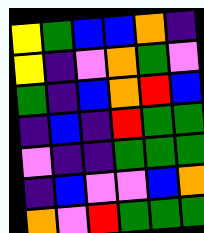[["yellow", "green", "blue", "blue", "orange", "indigo"], ["yellow", "indigo", "violet", "orange", "green", "violet"], ["green", "indigo", "blue", "orange", "red", "blue"], ["indigo", "blue", "indigo", "red", "green", "green"], ["violet", "indigo", "indigo", "green", "green", "green"], ["indigo", "blue", "violet", "violet", "blue", "orange"], ["orange", "violet", "red", "green", "green", "green"]]